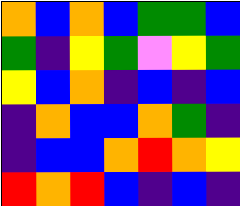[["orange", "blue", "orange", "blue", "green", "green", "blue"], ["green", "indigo", "yellow", "green", "violet", "yellow", "green"], ["yellow", "blue", "orange", "indigo", "blue", "indigo", "blue"], ["indigo", "orange", "blue", "blue", "orange", "green", "indigo"], ["indigo", "blue", "blue", "orange", "red", "orange", "yellow"], ["red", "orange", "red", "blue", "indigo", "blue", "indigo"]]